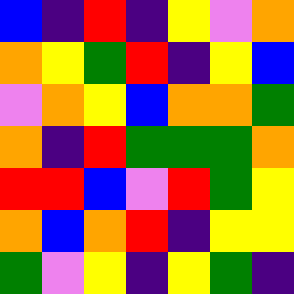[["blue", "indigo", "red", "indigo", "yellow", "violet", "orange"], ["orange", "yellow", "green", "red", "indigo", "yellow", "blue"], ["violet", "orange", "yellow", "blue", "orange", "orange", "green"], ["orange", "indigo", "red", "green", "green", "green", "orange"], ["red", "red", "blue", "violet", "red", "green", "yellow"], ["orange", "blue", "orange", "red", "indigo", "yellow", "yellow"], ["green", "violet", "yellow", "indigo", "yellow", "green", "indigo"]]